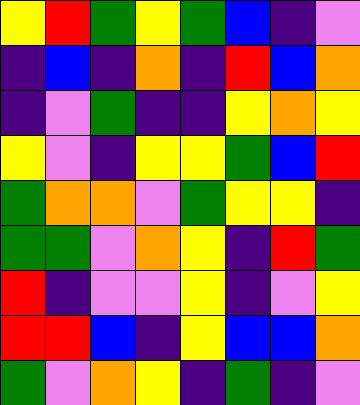[["yellow", "red", "green", "yellow", "green", "blue", "indigo", "violet"], ["indigo", "blue", "indigo", "orange", "indigo", "red", "blue", "orange"], ["indigo", "violet", "green", "indigo", "indigo", "yellow", "orange", "yellow"], ["yellow", "violet", "indigo", "yellow", "yellow", "green", "blue", "red"], ["green", "orange", "orange", "violet", "green", "yellow", "yellow", "indigo"], ["green", "green", "violet", "orange", "yellow", "indigo", "red", "green"], ["red", "indigo", "violet", "violet", "yellow", "indigo", "violet", "yellow"], ["red", "red", "blue", "indigo", "yellow", "blue", "blue", "orange"], ["green", "violet", "orange", "yellow", "indigo", "green", "indigo", "violet"]]